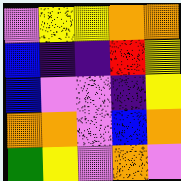[["violet", "yellow", "yellow", "orange", "orange"], ["blue", "indigo", "indigo", "red", "yellow"], ["blue", "violet", "violet", "indigo", "yellow"], ["orange", "orange", "violet", "blue", "orange"], ["green", "yellow", "violet", "orange", "violet"]]